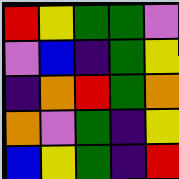[["red", "yellow", "green", "green", "violet"], ["violet", "blue", "indigo", "green", "yellow"], ["indigo", "orange", "red", "green", "orange"], ["orange", "violet", "green", "indigo", "yellow"], ["blue", "yellow", "green", "indigo", "red"]]